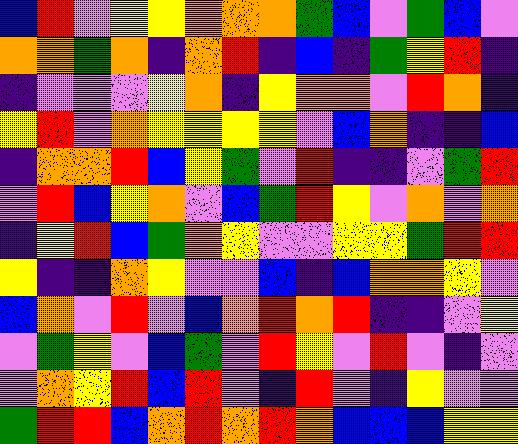[["blue", "red", "violet", "yellow", "yellow", "orange", "orange", "orange", "green", "blue", "violet", "green", "blue", "violet"], ["orange", "orange", "green", "orange", "indigo", "orange", "red", "indigo", "blue", "indigo", "green", "yellow", "red", "indigo"], ["indigo", "violet", "violet", "violet", "yellow", "orange", "indigo", "yellow", "orange", "orange", "violet", "red", "orange", "indigo"], ["yellow", "red", "violet", "orange", "yellow", "yellow", "yellow", "yellow", "violet", "blue", "orange", "indigo", "indigo", "blue"], ["indigo", "orange", "orange", "red", "blue", "yellow", "green", "violet", "red", "indigo", "indigo", "violet", "green", "red"], ["violet", "red", "blue", "yellow", "orange", "violet", "blue", "green", "red", "yellow", "violet", "orange", "violet", "orange"], ["indigo", "yellow", "red", "blue", "green", "orange", "yellow", "violet", "violet", "yellow", "yellow", "green", "red", "red"], ["yellow", "indigo", "indigo", "orange", "yellow", "violet", "violet", "blue", "indigo", "blue", "orange", "orange", "yellow", "violet"], ["blue", "orange", "violet", "red", "violet", "blue", "orange", "red", "orange", "red", "indigo", "indigo", "violet", "yellow"], ["violet", "green", "yellow", "violet", "blue", "green", "violet", "red", "yellow", "violet", "red", "violet", "indigo", "violet"], ["violet", "orange", "yellow", "red", "blue", "red", "violet", "indigo", "red", "violet", "indigo", "yellow", "violet", "violet"], ["green", "red", "red", "blue", "orange", "red", "orange", "red", "orange", "blue", "blue", "blue", "yellow", "yellow"]]